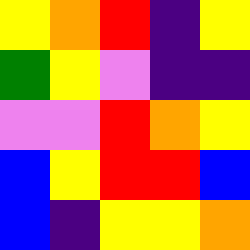[["yellow", "orange", "red", "indigo", "yellow"], ["green", "yellow", "violet", "indigo", "indigo"], ["violet", "violet", "red", "orange", "yellow"], ["blue", "yellow", "red", "red", "blue"], ["blue", "indigo", "yellow", "yellow", "orange"]]